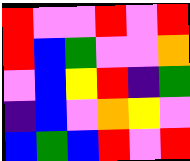[["red", "violet", "violet", "red", "violet", "red"], ["red", "blue", "green", "violet", "violet", "orange"], ["violet", "blue", "yellow", "red", "indigo", "green"], ["indigo", "blue", "violet", "orange", "yellow", "violet"], ["blue", "green", "blue", "red", "violet", "red"]]